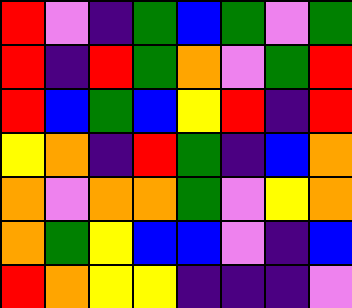[["red", "violet", "indigo", "green", "blue", "green", "violet", "green"], ["red", "indigo", "red", "green", "orange", "violet", "green", "red"], ["red", "blue", "green", "blue", "yellow", "red", "indigo", "red"], ["yellow", "orange", "indigo", "red", "green", "indigo", "blue", "orange"], ["orange", "violet", "orange", "orange", "green", "violet", "yellow", "orange"], ["orange", "green", "yellow", "blue", "blue", "violet", "indigo", "blue"], ["red", "orange", "yellow", "yellow", "indigo", "indigo", "indigo", "violet"]]